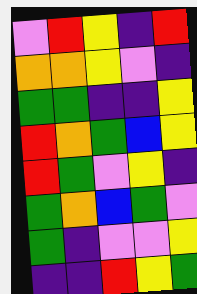[["violet", "red", "yellow", "indigo", "red"], ["orange", "orange", "yellow", "violet", "indigo"], ["green", "green", "indigo", "indigo", "yellow"], ["red", "orange", "green", "blue", "yellow"], ["red", "green", "violet", "yellow", "indigo"], ["green", "orange", "blue", "green", "violet"], ["green", "indigo", "violet", "violet", "yellow"], ["indigo", "indigo", "red", "yellow", "green"]]